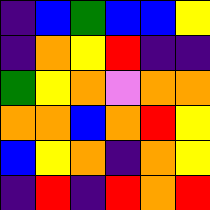[["indigo", "blue", "green", "blue", "blue", "yellow"], ["indigo", "orange", "yellow", "red", "indigo", "indigo"], ["green", "yellow", "orange", "violet", "orange", "orange"], ["orange", "orange", "blue", "orange", "red", "yellow"], ["blue", "yellow", "orange", "indigo", "orange", "yellow"], ["indigo", "red", "indigo", "red", "orange", "red"]]